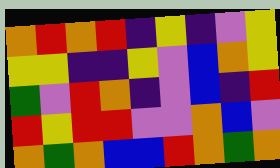[["orange", "red", "orange", "red", "indigo", "yellow", "indigo", "violet", "yellow"], ["yellow", "yellow", "indigo", "indigo", "yellow", "violet", "blue", "orange", "yellow"], ["green", "violet", "red", "orange", "indigo", "violet", "blue", "indigo", "red"], ["red", "yellow", "red", "red", "violet", "violet", "orange", "blue", "violet"], ["orange", "green", "orange", "blue", "blue", "red", "orange", "green", "orange"]]